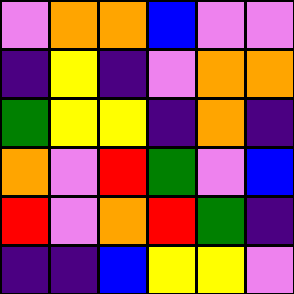[["violet", "orange", "orange", "blue", "violet", "violet"], ["indigo", "yellow", "indigo", "violet", "orange", "orange"], ["green", "yellow", "yellow", "indigo", "orange", "indigo"], ["orange", "violet", "red", "green", "violet", "blue"], ["red", "violet", "orange", "red", "green", "indigo"], ["indigo", "indigo", "blue", "yellow", "yellow", "violet"]]